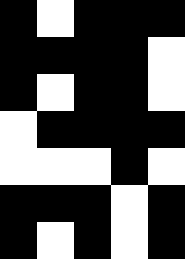[["black", "white", "black", "black", "black"], ["black", "black", "black", "black", "white"], ["black", "white", "black", "black", "white"], ["white", "black", "black", "black", "black"], ["white", "white", "white", "black", "white"], ["black", "black", "black", "white", "black"], ["black", "white", "black", "white", "black"]]